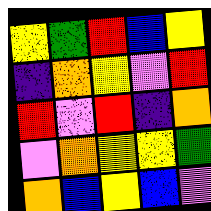[["yellow", "green", "red", "blue", "yellow"], ["indigo", "orange", "yellow", "violet", "red"], ["red", "violet", "red", "indigo", "orange"], ["violet", "orange", "yellow", "yellow", "green"], ["orange", "blue", "yellow", "blue", "violet"]]